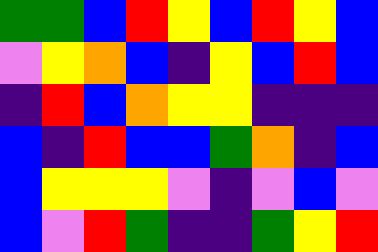[["green", "green", "blue", "red", "yellow", "blue", "red", "yellow", "blue"], ["violet", "yellow", "orange", "blue", "indigo", "yellow", "blue", "red", "blue"], ["indigo", "red", "blue", "orange", "yellow", "yellow", "indigo", "indigo", "indigo"], ["blue", "indigo", "red", "blue", "blue", "green", "orange", "indigo", "blue"], ["blue", "yellow", "yellow", "yellow", "violet", "indigo", "violet", "blue", "violet"], ["blue", "violet", "red", "green", "indigo", "indigo", "green", "yellow", "red"]]